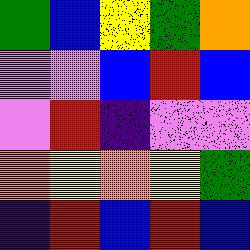[["green", "blue", "yellow", "green", "orange"], ["violet", "violet", "blue", "red", "blue"], ["violet", "red", "indigo", "violet", "violet"], ["orange", "yellow", "orange", "yellow", "green"], ["indigo", "red", "blue", "red", "blue"]]